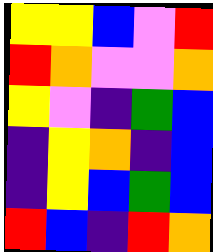[["yellow", "yellow", "blue", "violet", "red"], ["red", "orange", "violet", "violet", "orange"], ["yellow", "violet", "indigo", "green", "blue"], ["indigo", "yellow", "orange", "indigo", "blue"], ["indigo", "yellow", "blue", "green", "blue"], ["red", "blue", "indigo", "red", "orange"]]